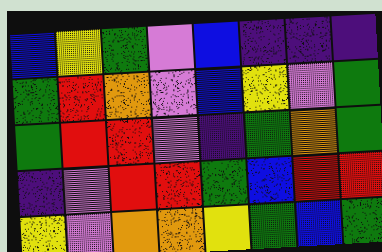[["blue", "yellow", "green", "violet", "blue", "indigo", "indigo", "indigo"], ["green", "red", "orange", "violet", "blue", "yellow", "violet", "green"], ["green", "red", "red", "violet", "indigo", "green", "orange", "green"], ["indigo", "violet", "red", "red", "green", "blue", "red", "red"], ["yellow", "violet", "orange", "orange", "yellow", "green", "blue", "green"]]